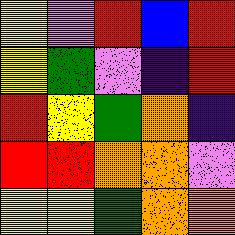[["yellow", "violet", "red", "blue", "red"], ["yellow", "green", "violet", "indigo", "red"], ["red", "yellow", "green", "orange", "indigo"], ["red", "red", "orange", "orange", "violet"], ["yellow", "yellow", "green", "orange", "orange"]]